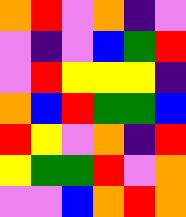[["orange", "red", "violet", "orange", "indigo", "violet"], ["violet", "indigo", "violet", "blue", "green", "red"], ["violet", "red", "yellow", "yellow", "yellow", "indigo"], ["orange", "blue", "red", "green", "green", "blue"], ["red", "yellow", "violet", "orange", "indigo", "red"], ["yellow", "green", "green", "red", "violet", "orange"], ["violet", "violet", "blue", "orange", "red", "orange"]]